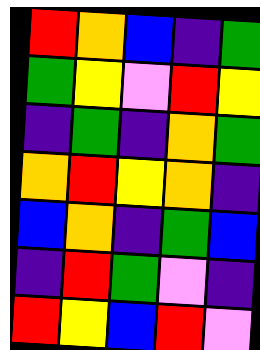[["red", "orange", "blue", "indigo", "green"], ["green", "yellow", "violet", "red", "yellow"], ["indigo", "green", "indigo", "orange", "green"], ["orange", "red", "yellow", "orange", "indigo"], ["blue", "orange", "indigo", "green", "blue"], ["indigo", "red", "green", "violet", "indigo"], ["red", "yellow", "blue", "red", "violet"]]